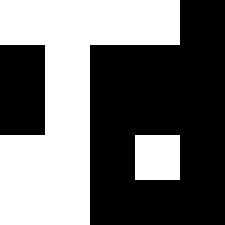[["white", "white", "white", "white", "black"], ["black", "white", "black", "black", "black"], ["black", "white", "black", "black", "black"], ["white", "white", "black", "white", "black"], ["white", "white", "black", "black", "black"]]